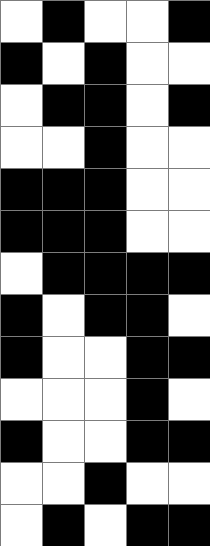[["white", "black", "white", "white", "black"], ["black", "white", "black", "white", "white"], ["white", "black", "black", "white", "black"], ["white", "white", "black", "white", "white"], ["black", "black", "black", "white", "white"], ["black", "black", "black", "white", "white"], ["white", "black", "black", "black", "black"], ["black", "white", "black", "black", "white"], ["black", "white", "white", "black", "black"], ["white", "white", "white", "black", "white"], ["black", "white", "white", "black", "black"], ["white", "white", "black", "white", "white"], ["white", "black", "white", "black", "black"]]